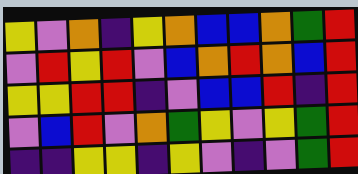[["yellow", "violet", "orange", "indigo", "yellow", "orange", "blue", "blue", "orange", "green", "red"], ["violet", "red", "yellow", "red", "violet", "blue", "orange", "red", "orange", "blue", "red"], ["yellow", "yellow", "red", "red", "indigo", "violet", "blue", "blue", "red", "indigo", "red"], ["violet", "blue", "red", "violet", "orange", "green", "yellow", "violet", "yellow", "green", "red"], ["indigo", "indigo", "yellow", "yellow", "indigo", "yellow", "violet", "indigo", "violet", "green", "red"]]